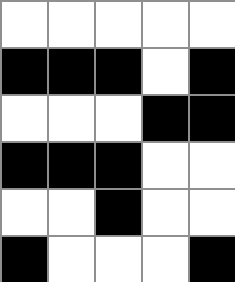[["white", "white", "white", "white", "white"], ["black", "black", "black", "white", "black"], ["white", "white", "white", "black", "black"], ["black", "black", "black", "white", "white"], ["white", "white", "black", "white", "white"], ["black", "white", "white", "white", "black"]]